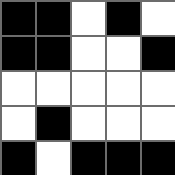[["black", "black", "white", "black", "white"], ["black", "black", "white", "white", "black"], ["white", "white", "white", "white", "white"], ["white", "black", "white", "white", "white"], ["black", "white", "black", "black", "black"]]